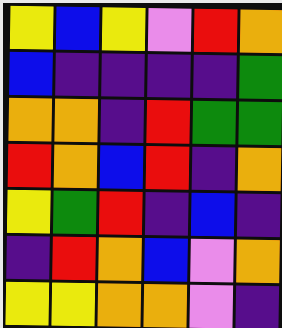[["yellow", "blue", "yellow", "violet", "red", "orange"], ["blue", "indigo", "indigo", "indigo", "indigo", "green"], ["orange", "orange", "indigo", "red", "green", "green"], ["red", "orange", "blue", "red", "indigo", "orange"], ["yellow", "green", "red", "indigo", "blue", "indigo"], ["indigo", "red", "orange", "blue", "violet", "orange"], ["yellow", "yellow", "orange", "orange", "violet", "indigo"]]